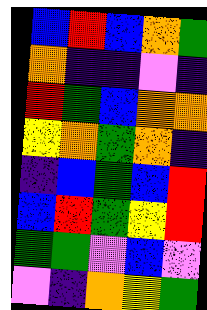[["blue", "red", "blue", "orange", "green"], ["orange", "indigo", "indigo", "violet", "indigo"], ["red", "green", "blue", "orange", "orange"], ["yellow", "orange", "green", "orange", "indigo"], ["indigo", "blue", "green", "blue", "red"], ["blue", "red", "green", "yellow", "red"], ["green", "green", "violet", "blue", "violet"], ["violet", "indigo", "orange", "yellow", "green"]]